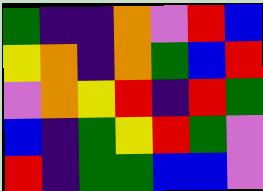[["green", "indigo", "indigo", "orange", "violet", "red", "blue"], ["yellow", "orange", "indigo", "orange", "green", "blue", "red"], ["violet", "orange", "yellow", "red", "indigo", "red", "green"], ["blue", "indigo", "green", "yellow", "red", "green", "violet"], ["red", "indigo", "green", "green", "blue", "blue", "violet"]]